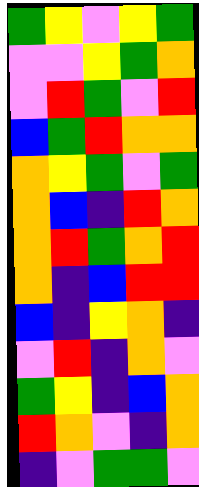[["green", "yellow", "violet", "yellow", "green"], ["violet", "violet", "yellow", "green", "orange"], ["violet", "red", "green", "violet", "red"], ["blue", "green", "red", "orange", "orange"], ["orange", "yellow", "green", "violet", "green"], ["orange", "blue", "indigo", "red", "orange"], ["orange", "red", "green", "orange", "red"], ["orange", "indigo", "blue", "red", "red"], ["blue", "indigo", "yellow", "orange", "indigo"], ["violet", "red", "indigo", "orange", "violet"], ["green", "yellow", "indigo", "blue", "orange"], ["red", "orange", "violet", "indigo", "orange"], ["indigo", "violet", "green", "green", "violet"]]